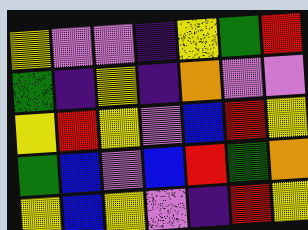[["yellow", "violet", "violet", "indigo", "yellow", "green", "red"], ["green", "indigo", "yellow", "indigo", "orange", "violet", "violet"], ["yellow", "red", "yellow", "violet", "blue", "red", "yellow"], ["green", "blue", "violet", "blue", "red", "green", "orange"], ["yellow", "blue", "yellow", "violet", "indigo", "red", "yellow"]]